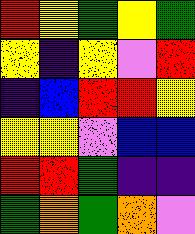[["red", "yellow", "green", "yellow", "green"], ["yellow", "indigo", "yellow", "violet", "red"], ["indigo", "blue", "red", "red", "yellow"], ["yellow", "yellow", "violet", "blue", "blue"], ["red", "red", "green", "indigo", "indigo"], ["green", "orange", "green", "orange", "violet"]]